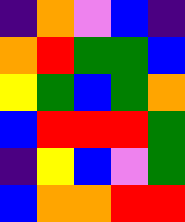[["indigo", "orange", "violet", "blue", "indigo"], ["orange", "red", "green", "green", "blue"], ["yellow", "green", "blue", "green", "orange"], ["blue", "red", "red", "red", "green"], ["indigo", "yellow", "blue", "violet", "green"], ["blue", "orange", "orange", "red", "red"]]